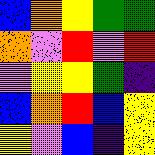[["blue", "orange", "yellow", "green", "green"], ["orange", "violet", "red", "violet", "red"], ["violet", "yellow", "yellow", "green", "indigo"], ["blue", "orange", "red", "blue", "yellow"], ["yellow", "violet", "blue", "indigo", "yellow"]]